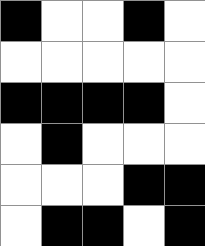[["black", "white", "white", "black", "white"], ["white", "white", "white", "white", "white"], ["black", "black", "black", "black", "white"], ["white", "black", "white", "white", "white"], ["white", "white", "white", "black", "black"], ["white", "black", "black", "white", "black"]]